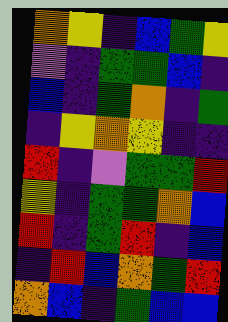[["orange", "yellow", "indigo", "blue", "green", "yellow"], ["violet", "indigo", "green", "green", "blue", "indigo"], ["blue", "indigo", "green", "orange", "indigo", "green"], ["indigo", "yellow", "orange", "yellow", "indigo", "indigo"], ["red", "indigo", "violet", "green", "green", "red"], ["yellow", "indigo", "green", "green", "orange", "blue"], ["red", "indigo", "green", "red", "indigo", "blue"], ["indigo", "red", "blue", "orange", "green", "red"], ["orange", "blue", "indigo", "green", "blue", "blue"]]